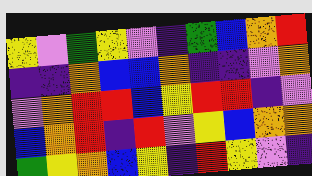[["yellow", "violet", "green", "yellow", "violet", "indigo", "green", "blue", "orange", "red"], ["indigo", "indigo", "orange", "blue", "blue", "orange", "indigo", "indigo", "violet", "orange"], ["violet", "orange", "red", "red", "blue", "yellow", "red", "red", "indigo", "violet"], ["blue", "orange", "red", "indigo", "red", "violet", "yellow", "blue", "orange", "orange"], ["green", "yellow", "orange", "blue", "yellow", "indigo", "red", "yellow", "violet", "indigo"]]